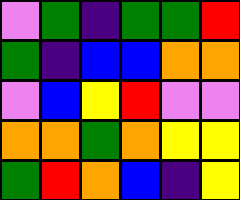[["violet", "green", "indigo", "green", "green", "red"], ["green", "indigo", "blue", "blue", "orange", "orange"], ["violet", "blue", "yellow", "red", "violet", "violet"], ["orange", "orange", "green", "orange", "yellow", "yellow"], ["green", "red", "orange", "blue", "indigo", "yellow"]]